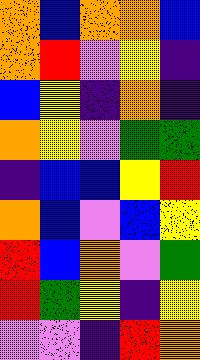[["orange", "blue", "orange", "orange", "blue"], ["orange", "red", "violet", "yellow", "indigo"], ["blue", "yellow", "indigo", "orange", "indigo"], ["orange", "yellow", "violet", "green", "green"], ["indigo", "blue", "blue", "yellow", "red"], ["orange", "blue", "violet", "blue", "yellow"], ["red", "blue", "orange", "violet", "green"], ["red", "green", "yellow", "indigo", "yellow"], ["violet", "violet", "indigo", "red", "orange"]]